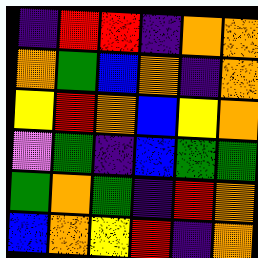[["indigo", "red", "red", "indigo", "orange", "orange"], ["orange", "green", "blue", "orange", "indigo", "orange"], ["yellow", "red", "orange", "blue", "yellow", "orange"], ["violet", "green", "indigo", "blue", "green", "green"], ["green", "orange", "green", "indigo", "red", "orange"], ["blue", "orange", "yellow", "red", "indigo", "orange"]]